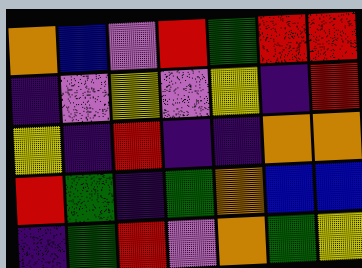[["orange", "blue", "violet", "red", "green", "red", "red"], ["indigo", "violet", "yellow", "violet", "yellow", "indigo", "red"], ["yellow", "indigo", "red", "indigo", "indigo", "orange", "orange"], ["red", "green", "indigo", "green", "orange", "blue", "blue"], ["indigo", "green", "red", "violet", "orange", "green", "yellow"]]